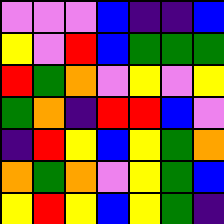[["violet", "violet", "violet", "blue", "indigo", "indigo", "blue"], ["yellow", "violet", "red", "blue", "green", "green", "green"], ["red", "green", "orange", "violet", "yellow", "violet", "yellow"], ["green", "orange", "indigo", "red", "red", "blue", "violet"], ["indigo", "red", "yellow", "blue", "yellow", "green", "orange"], ["orange", "green", "orange", "violet", "yellow", "green", "blue"], ["yellow", "red", "yellow", "blue", "yellow", "green", "indigo"]]